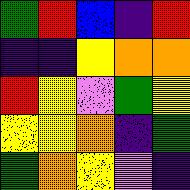[["green", "red", "blue", "indigo", "red"], ["indigo", "indigo", "yellow", "orange", "orange"], ["red", "yellow", "violet", "green", "yellow"], ["yellow", "yellow", "orange", "indigo", "green"], ["green", "orange", "yellow", "violet", "indigo"]]